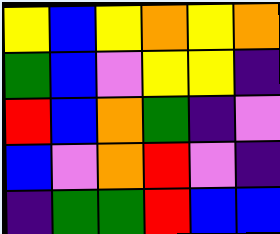[["yellow", "blue", "yellow", "orange", "yellow", "orange"], ["green", "blue", "violet", "yellow", "yellow", "indigo"], ["red", "blue", "orange", "green", "indigo", "violet"], ["blue", "violet", "orange", "red", "violet", "indigo"], ["indigo", "green", "green", "red", "blue", "blue"]]